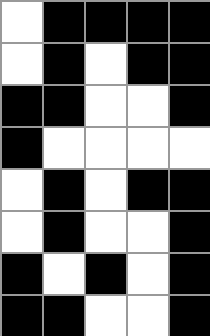[["white", "black", "black", "black", "black"], ["white", "black", "white", "black", "black"], ["black", "black", "white", "white", "black"], ["black", "white", "white", "white", "white"], ["white", "black", "white", "black", "black"], ["white", "black", "white", "white", "black"], ["black", "white", "black", "white", "black"], ["black", "black", "white", "white", "black"]]